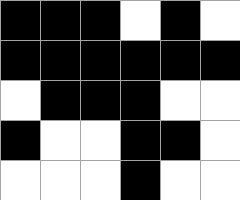[["black", "black", "black", "white", "black", "white"], ["black", "black", "black", "black", "black", "black"], ["white", "black", "black", "black", "white", "white"], ["black", "white", "white", "black", "black", "white"], ["white", "white", "white", "black", "white", "white"]]